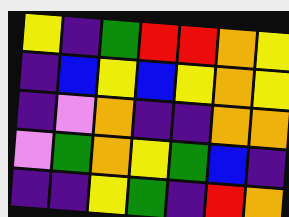[["yellow", "indigo", "green", "red", "red", "orange", "yellow"], ["indigo", "blue", "yellow", "blue", "yellow", "orange", "yellow"], ["indigo", "violet", "orange", "indigo", "indigo", "orange", "orange"], ["violet", "green", "orange", "yellow", "green", "blue", "indigo"], ["indigo", "indigo", "yellow", "green", "indigo", "red", "orange"]]